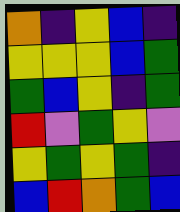[["orange", "indigo", "yellow", "blue", "indigo"], ["yellow", "yellow", "yellow", "blue", "green"], ["green", "blue", "yellow", "indigo", "green"], ["red", "violet", "green", "yellow", "violet"], ["yellow", "green", "yellow", "green", "indigo"], ["blue", "red", "orange", "green", "blue"]]